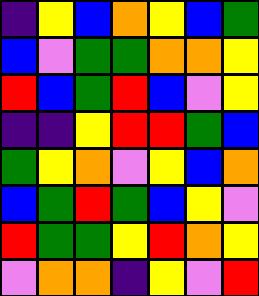[["indigo", "yellow", "blue", "orange", "yellow", "blue", "green"], ["blue", "violet", "green", "green", "orange", "orange", "yellow"], ["red", "blue", "green", "red", "blue", "violet", "yellow"], ["indigo", "indigo", "yellow", "red", "red", "green", "blue"], ["green", "yellow", "orange", "violet", "yellow", "blue", "orange"], ["blue", "green", "red", "green", "blue", "yellow", "violet"], ["red", "green", "green", "yellow", "red", "orange", "yellow"], ["violet", "orange", "orange", "indigo", "yellow", "violet", "red"]]